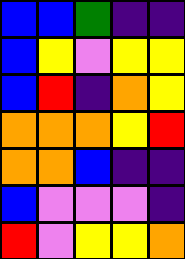[["blue", "blue", "green", "indigo", "indigo"], ["blue", "yellow", "violet", "yellow", "yellow"], ["blue", "red", "indigo", "orange", "yellow"], ["orange", "orange", "orange", "yellow", "red"], ["orange", "orange", "blue", "indigo", "indigo"], ["blue", "violet", "violet", "violet", "indigo"], ["red", "violet", "yellow", "yellow", "orange"]]